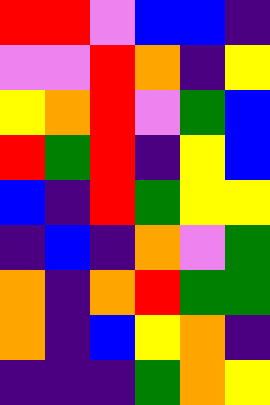[["red", "red", "violet", "blue", "blue", "indigo"], ["violet", "violet", "red", "orange", "indigo", "yellow"], ["yellow", "orange", "red", "violet", "green", "blue"], ["red", "green", "red", "indigo", "yellow", "blue"], ["blue", "indigo", "red", "green", "yellow", "yellow"], ["indigo", "blue", "indigo", "orange", "violet", "green"], ["orange", "indigo", "orange", "red", "green", "green"], ["orange", "indigo", "blue", "yellow", "orange", "indigo"], ["indigo", "indigo", "indigo", "green", "orange", "yellow"]]